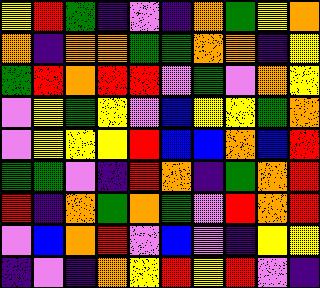[["yellow", "red", "green", "indigo", "violet", "indigo", "orange", "green", "yellow", "orange"], ["orange", "indigo", "orange", "orange", "green", "green", "orange", "orange", "indigo", "yellow"], ["green", "red", "orange", "red", "red", "violet", "green", "violet", "orange", "yellow"], ["violet", "yellow", "green", "yellow", "violet", "blue", "yellow", "yellow", "green", "orange"], ["violet", "yellow", "yellow", "yellow", "red", "blue", "blue", "orange", "blue", "red"], ["green", "green", "violet", "indigo", "red", "orange", "indigo", "green", "orange", "red"], ["red", "indigo", "orange", "green", "orange", "green", "violet", "red", "orange", "red"], ["violet", "blue", "orange", "red", "violet", "blue", "violet", "indigo", "yellow", "yellow"], ["indigo", "violet", "indigo", "orange", "yellow", "red", "yellow", "red", "violet", "indigo"]]